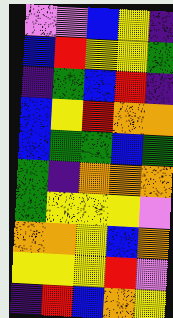[["violet", "violet", "blue", "yellow", "indigo"], ["blue", "red", "yellow", "yellow", "green"], ["indigo", "green", "blue", "red", "indigo"], ["blue", "yellow", "red", "orange", "orange"], ["blue", "green", "green", "blue", "green"], ["green", "indigo", "orange", "orange", "orange"], ["green", "yellow", "yellow", "yellow", "violet"], ["orange", "orange", "yellow", "blue", "orange"], ["yellow", "yellow", "yellow", "red", "violet"], ["indigo", "red", "blue", "orange", "yellow"]]